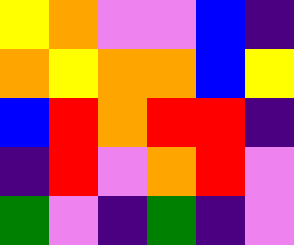[["yellow", "orange", "violet", "violet", "blue", "indigo"], ["orange", "yellow", "orange", "orange", "blue", "yellow"], ["blue", "red", "orange", "red", "red", "indigo"], ["indigo", "red", "violet", "orange", "red", "violet"], ["green", "violet", "indigo", "green", "indigo", "violet"]]